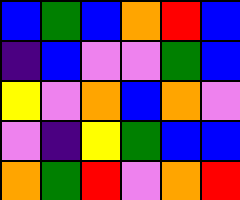[["blue", "green", "blue", "orange", "red", "blue"], ["indigo", "blue", "violet", "violet", "green", "blue"], ["yellow", "violet", "orange", "blue", "orange", "violet"], ["violet", "indigo", "yellow", "green", "blue", "blue"], ["orange", "green", "red", "violet", "orange", "red"]]